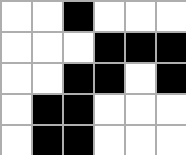[["white", "white", "black", "white", "white", "white"], ["white", "white", "white", "black", "black", "black"], ["white", "white", "black", "black", "white", "black"], ["white", "black", "black", "white", "white", "white"], ["white", "black", "black", "white", "white", "white"]]